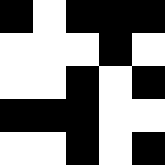[["black", "white", "black", "black", "black"], ["white", "white", "white", "black", "white"], ["white", "white", "black", "white", "black"], ["black", "black", "black", "white", "white"], ["white", "white", "black", "white", "black"]]